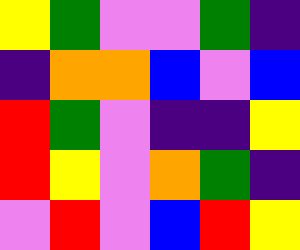[["yellow", "green", "violet", "violet", "green", "indigo"], ["indigo", "orange", "orange", "blue", "violet", "blue"], ["red", "green", "violet", "indigo", "indigo", "yellow"], ["red", "yellow", "violet", "orange", "green", "indigo"], ["violet", "red", "violet", "blue", "red", "yellow"]]